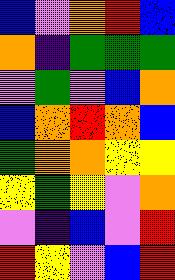[["blue", "violet", "orange", "red", "blue"], ["orange", "indigo", "green", "green", "green"], ["violet", "green", "violet", "blue", "orange"], ["blue", "orange", "red", "orange", "blue"], ["green", "orange", "orange", "yellow", "yellow"], ["yellow", "green", "yellow", "violet", "orange"], ["violet", "indigo", "blue", "violet", "red"], ["red", "yellow", "violet", "blue", "red"]]